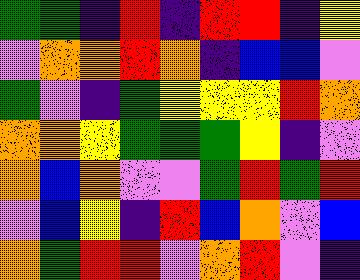[["green", "green", "indigo", "red", "indigo", "red", "red", "indigo", "yellow"], ["violet", "orange", "orange", "red", "orange", "indigo", "blue", "blue", "violet"], ["green", "violet", "indigo", "green", "yellow", "yellow", "yellow", "red", "orange"], ["orange", "orange", "yellow", "green", "green", "green", "yellow", "indigo", "violet"], ["orange", "blue", "orange", "violet", "violet", "green", "red", "green", "red"], ["violet", "blue", "yellow", "indigo", "red", "blue", "orange", "violet", "blue"], ["orange", "green", "red", "red", "violet", "orange", "red", "violet", "indigo"]]